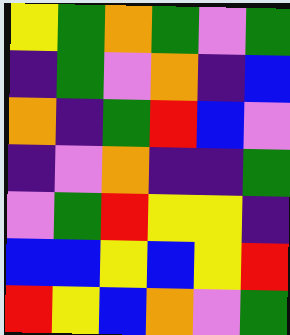[["yellow", "green", "orange", "green", "violet", "green"], ["indigo", "green", "violet", "orange", "indigo", "blue"], ["orange", "indigo", "green", "red", "blue", "violet"], ["indigo", "violet", "orange", "indigo", "indigo", "green"], ["violet", "green", "red", "yellow", "yellow", "indigo"], ["blue", "blue", "yellow", "blue", "yellow", "red"], ["red", "yellow", "blue", "orange", "violet", "green"]]